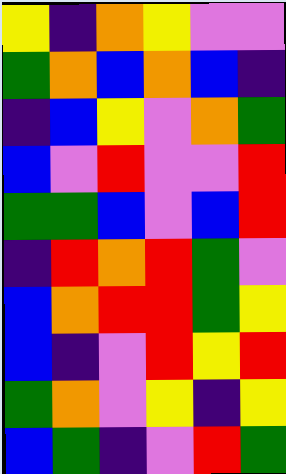[["yellow", "indigo", "orange", "yellow", "violet", "violet"], ["green", "orange", "blue", "orange", "blue", "indigo"], ["indigo", "blue", "yellow", "violet", "orange", "green"], ["blue", "violet", "red", "violet", "violet", "red"], ["green", "green", "blue", "violet", "blue", "red"], ["indigo", "red", "orange", "red", "green", "violet"], ["blue", "orange", "red", "red", "green", "yellow"], ["blue", "indigo", "violet", "red", "yellow", "red"], ["green", "orange", "violet", "yellow", "indigo", "yellow"], ["blue", "green", "indigo", "violet", "red", "green"]]